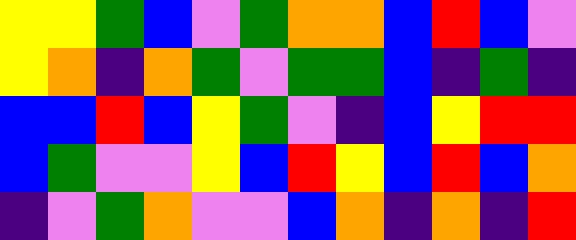[["yellow", "yellow", "green", "blue", "violet", "green", "orange", "orange", "blue", "red", "blue", "violet"], ["yellow", "orange", "indigo", "orange", "green", "violet", "green", "green", "blue", "indigo", "green", "indigo"], ["blue", "blue", "red", "blue", "yellow", "green", "violet", "indigo", "blue", "yellow", "red", "red"], ["blue", "green", "violet", "violet", "yellow", "blue", "red", "yellow", "blue", "red", "blue", "orange"], ["indigo", "violet", "green", "orange", "violet", "violet", "blue", "orange", "indigo", "orange", "indigo", "red"]]